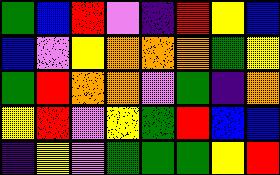[["green", "blue", "red", "violet", "indigo", "red", "yellow", "blue"], ["blue", "violet", "yellow", "orange", "orange", "orange", "green", "yellow"], ["green", "red", "orange", "orange", "violet", "green", "indigo", "orange"], ["yellow", "red", "violet", "yellow", "green", "red", "blue", "blue"], ["indigo", "yellow", "violet", "green", "green", "green", "yellow", "red"]]